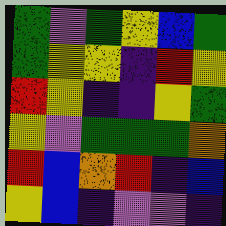[["green", "violet", "green", "yellow", "blue", "green"], ["green", "yellow", "yellow", "indigo", "red", "yellow"], ["red", "yellow", "indigo", "indigo", "yellow", "green"], ["yellow", "violet", "green", "green", "green", "orange"], ["red", "blue", "orange", "red", "indigo", "blue"], ["yellow", "blue", "indigo", "violet", "violet", "indigo"]]